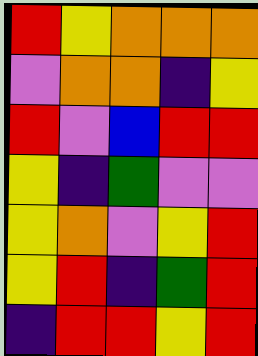[["red", "yellow", "orange", "orange", "orange"], ["violet", "orange", "orange", "indigo", "yellow"], ["red", "violet", "blue", "red", "red"], ["yellow", "indigo", "green", "violet", "violet"], ["yellow", "orange", "violet", "yellow", "red"], ["yellow", "red", "indigo", "green", "red"], ["indigo", "red", "red", "yellow", "red"]]